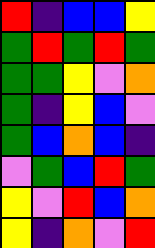[["red", "indigo", "blue", "blue", "yellow"], ["green", "red", "green", "red", "green"], ["green", "green", "yellow", "violet", "orange"], ["green", "indigo", "yellow", "blue", "violet"], ["green", "blue", "orange", "blue", "indigo"], ["violet", "green", "blue", "red", "green"], ["yellow", "violet", "red", "blue", "orange"], ["yellow", "indigo", "orange", "violet", "red"]]